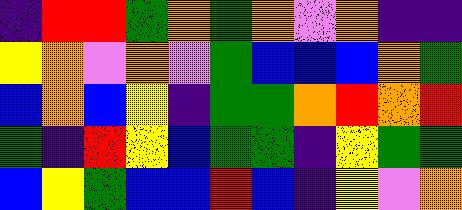[["indigo", "red", "red", "green", "orange", "green", "orange", "violet", "orange", "indigo", "indigo"], ["yellow", "orange", "violet", "orange", "violet", "green", "blue", "blue", "blue", "orange", "green"], ["blue", "orange", "blue", "yellow", "indigo", "green", "green", "orange", "red", "orange", "red"], ["green", "indigo", "red", "yellow", "blue", "green", "green", "indigo", "yellow", "green", "green"], ["blue", "yellow", "green", "blue", "blue", "red", "blue", "indigo", "yellow", "violet", "orange"]]